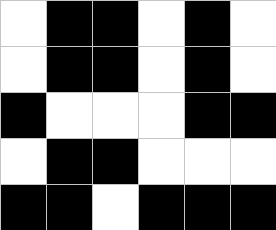[["white", "black", "black", "white", "black", "white"], ["white", "black", "black", "white", "black", "white"], ["black", "white", "white", "white", "black", "black"], ["white", "black", "black", "white", "white", "white"], ["black", "black", "white", "black", "black", "black"]]